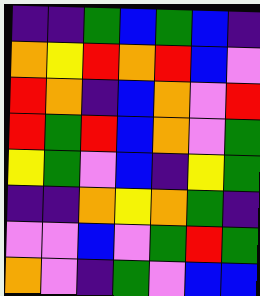[["indigo", "indigo", "green", "blue", "green", "blue", "indigo"], ["orange", "yellow", "red", "orange", "red", "blue", "violet"], ["red", "orange", "indigo", "blue", "orange", "violet", "red"], ["red", "green", "red", "blue", "orange", "violet", "green"], ["yellow", "green", "violet", "blue", "indigo", "yellow", "green"], ["indigo", "indigo", "orange", "yellow", "orange", "green", "indigo"], ["violet", "violet", "blue", "violet", "green", "red", "green"], ["orange", "violet", "indigo", "green", "violet", "blue", "blue"]]